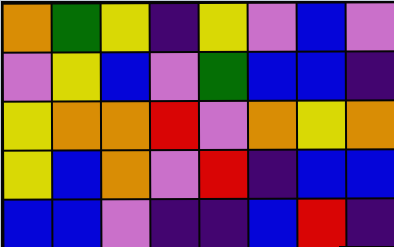[["orange", "green", "yellow", "indigo", "yellow", "violet", "blue", "violet"], ["violet", "yellow", "blue", "violet", "green", "blue", "blue", "indigo"], ["yellow", "orange", "orange", "red", "violet", "orange", "yellow", "orange"], ["yellow", "blue", "orange", "violet", "red", "indigo", "blue", "blue"], ["blue", "blue", "violet", "indigo", "indigo", "blue", "red", "indigo"]]